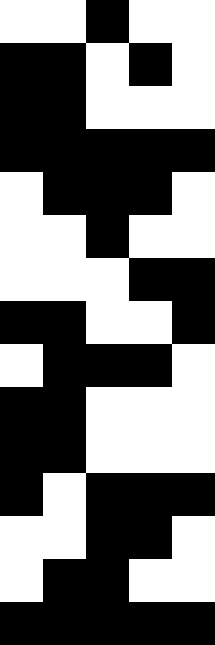[["white", "white", "black", "white", "white"], ["black", "black", "white", "black", "white"], ["black", "black", "white", "white", "white"], ["black", "black", "black", "black", "black"], ["white", "black", "black", "black", "white"], ["white", "white", "black", "white", "white"], ["white", "white", "white", "black", "black"], ["black", "black", "white", "white", "black"], ["white", "black", "black", "black", "white"], ["black", "black", "white", "white", "white"], ["black", "black", "white", "white", "white"], ["black", "white", "black", "black", "black"], ["white", "white", "black", "black", "white"], ["white", "black", "black", "white", "white"], ["black", "black", "black", "black", "black"]]